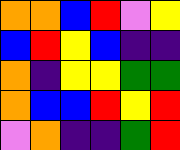[["orange", "orange", "blue", "red", "violet", "yellow"], ["blue", "red", "yellow", "blue", "indigo", "indigo"], ["orange", "indigo", "yellow", "yellow", "green", "green"], ["orange", "blue", "blue", "red", "yellow", "red"], ["violet", "orange", "indigo", "indigo", "green", "red"]]